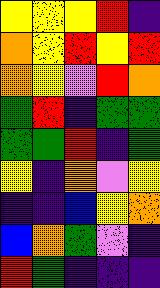[["yellow", "yellow", "yellow", "red", "indigo"], ["orange", "yellow", "red", "yellow", "red"], ["orange", "yellow", "violet", "red", "orange"], ["green", "red", "indigo", "green", "green"], ["green", "green", "red", "indigo", "green"], ["yellow", "indigo", "orange", "violet", "yellow"], ["indigo", "indigo", "blue", "yellow", "orange"], ["blue", "orange", "green", "violet", "indigo"], ["red", "green", "indigo", "indigo", "indigo"]]